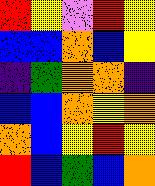[["red", "yellow", "violet", "red", "yellow"], ["blue", "blue", "orange", "blue", "yellow"], ["indigo", "green", "orange", "orange", "indigo"], ["blue", "blue", "orange", "yellow", "orange"], ["orange", "blue", "yellow", "red", "yellow"], ["red", "blue", "green", "blue", "orange"]]